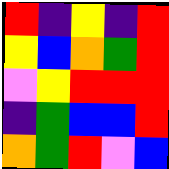[["red", "indigo", "yellow", "indigo", "red"], ["yellow", "blue", "orange", "green", "red"], ["violet", "yellow", "red", "red", "red"], ["indigo", "green", "blue", "blue", "red"], ["orange", "green", "red", "violet", "blue"]]